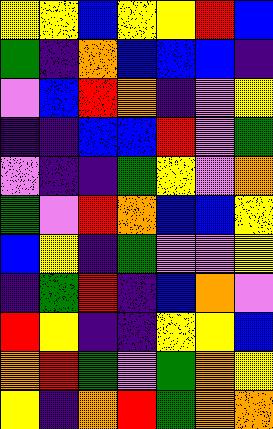[["yellow", "yellow", "blue", "yellow", "yellow", "red", "blue"], ["green", "indigo", "orange", "blue", "blue", "blue", "indigo"], ["violet", "blue", "red", "orange", "indigo", "violet", "yellow"], ["indigo", "indigo", "blue", "blue", "red", "violet", "green"], ["violet", "indigo", "indigo", "green", "yellow", "violet", "orange"], ["green", "violet", "red", "orange", "blue", "blue", "yellow"], ["blue", "yellow", "indigo", "green", "violet", "violet", "yellow"], ["indigo", "green", "red", "indigo", "blue", "orange", "violet"], ["red", "yellow", "indigo", "indigo", "yellow", "yellow", "blue"], ["orange", "red", "green", "violet", "green", "orange", "yellow"], ["yellow", "indigo", "orange", "red", "green", "orange", "orange"]]